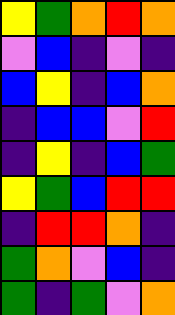[["yellow", "green", "orange", "red", "orange"], ["violet", "blue", "indigo", "violet", "indigo"], ["blue", "yellow", "indigo", "blue", "orange"], ["indigo", "blue", "blue", "violet", "red"], ["indigo", "yellow", "indigo", "blue", "green"], ["yellow", "green", "blue", "red", "red"], ["indigo", "red", "red", "orange", "indigo"], ["green", "orange", "violet", "blue", "indigo"], ["green", "indigo", "green", "violet", "orange"]]